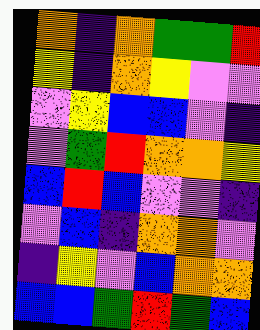[["orange", "indigo", "orange", "green", "green", "red"], ["yellow", "indigo", "orange", "yellow", "violet", "violet"], ["violet", "yellow", "blue", "blue", "violet", "indigo"], ["violet", "green", "red", "orange", "orange", "yellow"], ["blue", "red", "blue", "violet", "violet", "indigo"], ["violet", "blue", "indigo", "orange", "orange", "violet"], ["indigo", "yellow", "violet", "blue", "orange", "orange"], ["blue", "blue", "green", "red", "green", "blue"]]